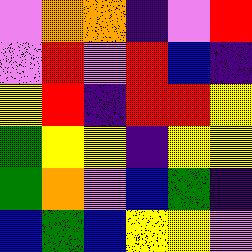[["violet", "orange", "orange", "indigo", "violet", "red"], ["violet", "red", "violet", "red", "blue", "indigo"], ["yellow", "red", "indigo", "red", "red", "yellow"], ["green", "yellow", "yellow", "indigo", "yellow", "yellow"], ["green", "orange", "violet", "blue", "green", "indigo"], ["blue", "green", "blue", "yellow", "yellow", "violet"]]